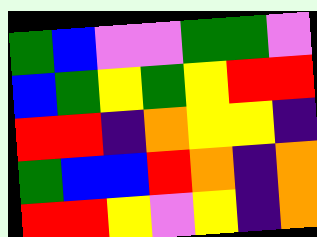[["green", "blue", "violet", "violet", "green", "green", "violet"], ["blue", "green", "yellow", "green", "yellow", "red", "red"], ["red", "red", "indigo", "orange", "yellow", "yellow", "indigo"], ["green", "blue", "blue", "red", "orange", "indigo", "orange"], ["red", "red", "yellow", "violet", "yellow", "indigo", "orange"]]